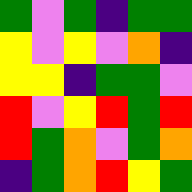[["green", "violet", "green", "indigo", "green", "green"], ["yellow", "violet", "yellow", "violet", "orange", "indigo"], ["yellow", "yellow", "indigo", "green", "green", "violet"], ["red", "violet", "yellow", "red", "green", "red"], ["red", "green", "orange", "violet", "green", "orange"], ["indigo", "green", "orange", "red", "yellow", "green"]]